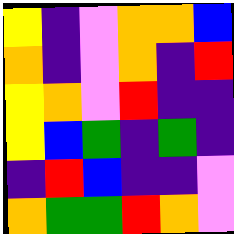[["yellow", "indigo", "violet", "orange", "orange", "blue"], ["orange", "indigo", "violet", "orange", "indigo", "red"], ["yellow", "orange", "violet", "red", "indigo", "indigo"], ["yellow", "blue", "green", "indigo", "green", "indigo"], ["indigo", "red", "blue", "indigo", "indigo", "violet"], ["orange", "green", "green", "red", "orange", "violet"]]